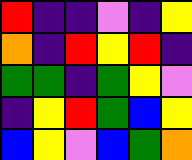[["red", "indigo", "indigo", "violet", "indigo", "yellow"], ["orange", "indigo", "red", "yellow", "red", "indigo"], ["green", "green", "indigo", "green", "yellow", "violet"], ["indigo", "yellow", "red", "green", "blue", "yellow"], ["blue", "yellow", "violet", "blue", "green", "orange"]]